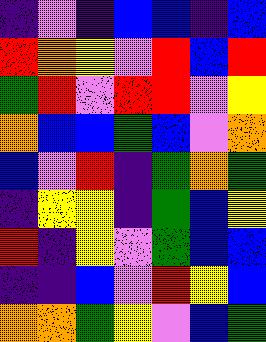[["indigo", "violet", "indigo", "blue", "blue", "indigo", "blue"], ["red", "orange", "yellow", "violet", "red", "blue", "red"], ["green", "red", "violet", "red", "red", "violet", "yellow"], ["orange", "blue", "blue", "green", "blue", "violet", "orange"], ["blue", "violet", "red", "indigo", "green", "orange", "green"], ["indigo", "yellow", "yellow", "indigo", "green", "blue", "yellow"], ["red", "indigo", "yellow", "violet", "green", "blue", "blue"], ["indigo", "indigo", "blue", "violet", "red", "yellow", "blue"], ["orange", "orange", "green", "yellow", "violet", "blue", "green"]]